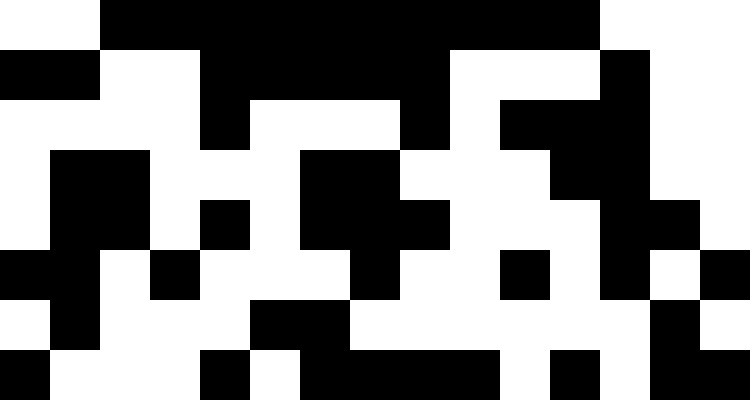[["white", "white", "black", "black", "black", "black", "black", "black", "black", "black", "black", "black", "white", "white", "white"], ["black", "black", "white", "white", "black", "black", "black", "black", "black", "white", "white", "white", "black", "white", "white"], ["white", "white", "white", "white", "black", "white", "white", "white", "black", "white", "black", "black", "black", "white", "white"], ["white", "black", "black", "white", "white", "white", "black", "black", "white", "white", "white", "black", "black", "white", "white"], ["white", "black", "black", "white", "black", "white", "black", "black", "black", "white", "white", "white", "black", "black", "white"], ["black", "black", "white", "black", "white", "white", "white", "black", "white", "white", "black", "white", "black", "white", "black"], ["white", "black", "white", "white", "white", "black", "black", "white", "white", "white", "white", "white", "white", "black", "white"], ["black", "white", "white", "white", "black", "white", "black", "black", "black", "black", "white", "black", "white", "black", "black"]]